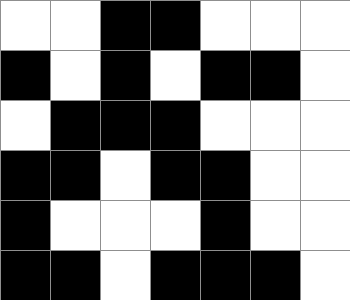[["white", "white", "black", "black", "white", "white", "white"], ["black", "white", "black", "white", "black", "black", "white"], ["white", "black", "black", "black", "white", "white", "white"], ["black", "black", "white", "black", "black", "white", "white"], ["black", "white", "white", "white", "black", "white", "white"], ["black", "black", "white", "black", "black", "black", "white"]]